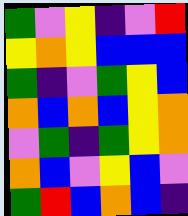[["green", "violet", "yellow", "indigo", "violet", "red"], ["yellow", "orange", "yellow", "blue", "blue", "blue"], ["green", "indigo", "violet", "green", "yellow", "blue"], ["orange", "blue", "orange", "blue", "yellow", "orange"], ["violet", "green", "indigo", "green", "yellow", "orange"], ["orange", "blue", "violet", "yellow", "blue", "violet"], ["green", "red", "blue", "orange", "blue", "indigo"]]